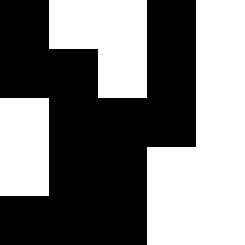[["black", "white", "white", "black", "white"], ["black", "black", "white", "black", "white"], ["white", "black", "black", "black", "white"], ["white", "black", "black", "white", "white"], ["black", "black", "black", "white", "white"]]